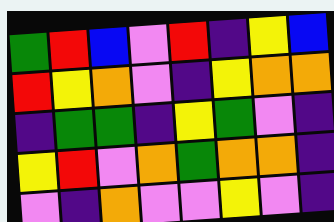[["green", "red", "blue", "violet", "red", "indigo", "yellow", "blue"], ["red", "yellow", "orange", "violet", "indigo", "yellow", "orange", "orange"], ["indigo", "green", "green", "indigo", "yellow", "green", "violet", "indigo"], ["yellow", "red", "violet", "orange", "green", "orange", "orange", "indigo"], ["violet", "indigo", "orange", "violet", "violet", "yellow", "violet", "indigo"]]